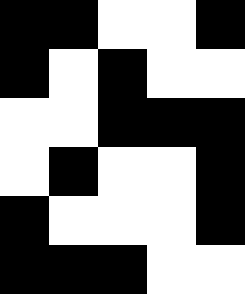[["black", "black", "white", "white", "black"], ["black", "white", "black", "white", "white"], ["white", "white", "black", "black", "black"], ["white", "black", "white", "white", "black"], ["black", "white", "white", "white", "black"], ["black", "black", "black", "white", "white"]]